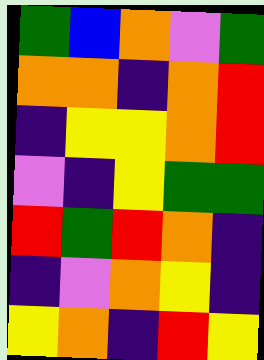[["green", "blue", "orange", "violet", "green"], ["orange", "orange", "indigo", "orange", "red"], ["indigo", "yellow", "yellow", "orange", "red"], ["violet", "indigo", "yellow", "green", "green"], ["red", "green", "red", "orange", "indigo"], ["indigo", "violet", "orange", "yellow", "indigo"], ["yellow", "orange", "indigo", "red", "yellow"]]